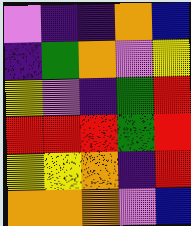[["violet", "indigo", "indigo", "orange", "blue"], ["indigo", "green", "orange", "violet", "yellow"], ["yellow", "violet", "indigo", "green", "red"], ["red", "red", "red", "green", "red"], ["yellow", "yellow", "orange", "indigo", "red"], ["orange", "orange", "orange", "violet", "blue"]]